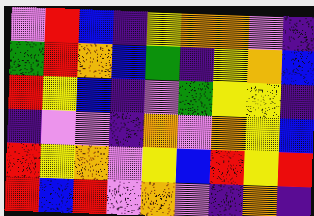[["violet", "red", "blue", "indigo", "yellow", "orange", "orange", "violet", "indigo"], ["green", "red", "orange", "blue", "green", "indigo", "yellow", "orange", "blue"], ["red", "yellow", "blue", "indigo", "violet", "green", "yellow", "yellow", "indigo"], ["indigo", "violet", "violet", "indigo", "orange", "violet", "orange", "yellow", "blue"], ["red", "yellow", "orange", "violet", "yellow", "blue", "red", "yellow", "red"], ["red", "blue", "red", "violet", "orange", "violet", "indigo", "orange", "indigo"]]